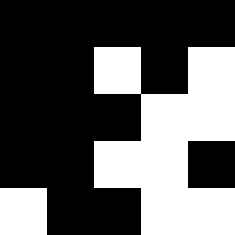[["black", "black", "black", "black", "black"], ["black", "black", "white", "black", "white"], ["black", "black", "black", "white", "white"], ["black", "black", "white", "white", "black"], ["white", "black", "black", "white", "white"]]